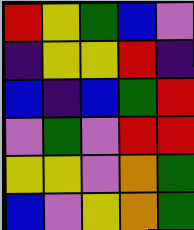[["red", "yellow", "green", "blue", "violet"], ["indigo", "yellow", "yellow", "red", "indigo"], ["blue", "indigo", "blue", "green", "red"], ["violet", "green", "violet", "red", "red"], ["yellow", "yellow", "violet", "orange", "green"], ["blue", "violet", "yellow", "orange", "green"]]